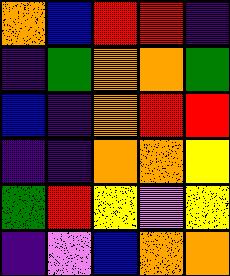[["orange", "blue", "red", "red", "indigo"], ["indigo", "green", "orange", "orange", "green"], ["blue", "indigo", "orange", "red", "red"], ["indigo", "indigo", "orange", "orange", "yellow"], ["green", "red", "yellow", "violet", "yellow"], ["indigo", "violet", "blue", "orange", "orange"]]